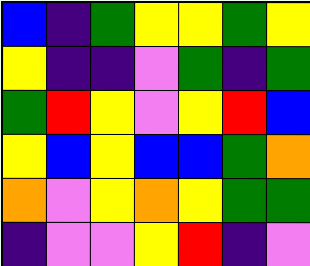[["blue", "indigo", "green", "yellow", "yellow", "green", "yellow"], ["yellow", "indigo", "indigo", "violet", "green", "indigo", "green"], ["green", "red", "yellow", "violet", "yellow", "red", "blue"], ["yellow", "blue", "yellow", "blue", "blue", "green", "orange"], ["orange", "violet", "yellow", "orange", "yellow", "green", "green"], ["indigo", "violet", "violet", "yellow", "red", "indigo", "violet"]]